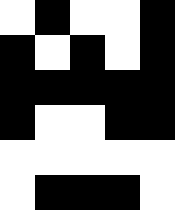[["white", "black", "white", "white", "black"], ["black", "white", "black", "white", "black"], ["black", "black", "black", "black", "black"], ["black", "white", "white", "black", "black"], ["white", "white", "white", "white", "white"], ["white", "black", "black", "black", "white"]]